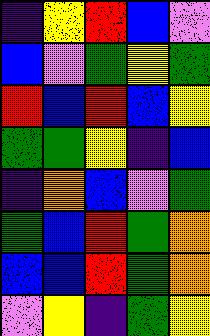[["indigo", "yellow", "red", "blue", "violet"], ["blue", "violet", "green", "yellow", "green"], ["red", "blue", "red", "blue", "yellow"], ["green", "green", "yellow", "indigo", "blue"], ["indigo", "orange", "blue", "violet", "green"], ["green", "blue", "red", "green", "orange"], ["blue", "blue", "red", "green", "orange"], ["violet", "yellow", "indigo", "green", "yellow"]]